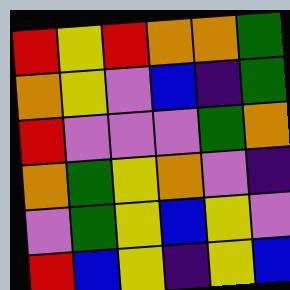[["red", "yellow", "red", "orange", "orange", "green"], ["orange", "yellow", "violet", "blue", "indigo", "green"], ["red", "violet", "violet", "violet", "green", "orange"], ["orange", "green", "yellow", "orange", "violet", "indigo"], ["violet", "green", "yellow", "blue", "yellow", "violet"], ["red", "blue", "yellow", "indigo", "yellow", "blue"]]